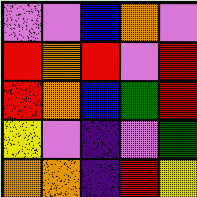[["violet", "violet", "blue", "orange", "violet"], ["red", "orange", "red", "violet", "red"], ["red", "orange", "blue", "green", "red"], ["yellow", "violet", "indigo", "violet", "green"], ["orange", "orange", "indigo", "red", "yellow"]]